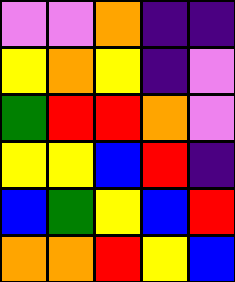[["violet", "violet", "orange", "indigo", "indigo"], ["yellow", "orange", "yellow", "indigo", "violet"], ["green", "red", "red", "orange", "violet"], ["yellow", "yellow", "blue", "red", "indigo"], ["blue", "green", "yellow", "blue", "red"], ["orange", "orange", "red", "yellow", "blue"]]